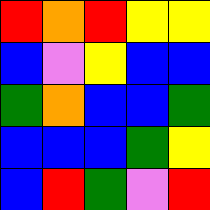[["red", "orange", "red", "yellow", "yellow"], ["blue", "violet", "yellow", "blue", "blue"], ["green", "orange", "blue", "blue", "green"], ["blue", "blue", "blue", "green", "yellow"], ["blue", "red", "green", "violet", "red"]]